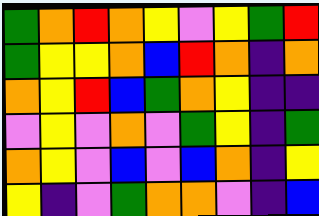[["green", "orange", "red", "orange", "yellow", "violet", "yellow", "green", "red"], ["green", "yellow", "yellow", "orange", "blue", "red", "orange", "indigo", "orange"], ["orange", "yellow", "red", "blue", "green", "orange", "yellow", "indigo", "indigo"], ["violet", "yellow", "violet", "orange", "violet", "green", "yellow", "indigo", "green"], ["orange", "yellow", "violet", "blue", "violet", "blue", "orange", "indigo", "yellow"], ["yellow", "indigo", "violet", "green", "orange", "orange", "violet", "indigo", "blue"]]